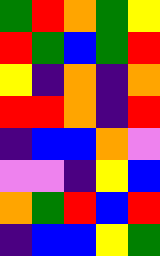[["green", "red", "orange", "green", "yellow"], ["red", "green", "blue", "green", "red"], ["yellow", "indigo", "orange", "indigo", "orange"], ["red", "red", "orange", "indigo", "red"], ["indigo", "blue", "blue", "orange", "violet"], ["violet", "violet", "indigo", "yellow", "blue"], ["orange", "green", "red", "blue", "red"], ["indigo", "blue", "blue", "yellow", "green"]]